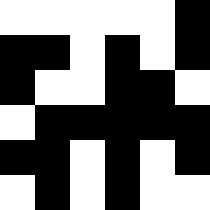[["white", "white", "white", "white", "white", "black"], ["black", "black", "white", "black", "white", "black"], ["black", "white", "white", "black", "black", "white"], ["white", "black", "black", "black", "black", "black"], ["black", "black", "white", "black", "white", "black"], ["white", "black", "white", "black", "white", "white"]]